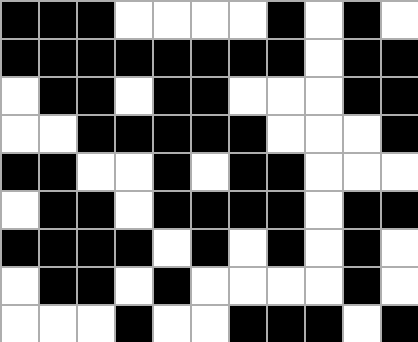[["black", "black", "black", "white", "white", "white", "white", "black", "white", "black", "white"], ["black", "black", "black", "black", "black", "black", "black", "black", "white", "black", "black"], ["white", "black", "black", "white", "black", "black", "white", "white", "white", "black", "black"], ["white", "white", "black", "black", "black", "black", "black", "white", "white", "white", "black"], ["black", "black", "white", "white", "black", "white", "black", "black", "white", "white", "white"], ["white", "black", "black", "white", "black", "black", "black", "black", "white", "black", "black"], ["black", "black", "black", "black", "white", "black", "white", "black", "white", "black", "white"], ["white", "black", "black", "white", "black", "white", "white", "white", "white", "black", "white"], ["white", "white", "white", "black", "white", "white", "black", "black", "black", "white", "black"]]